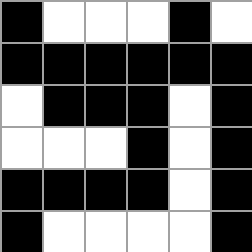[["black", "white", "white", "white", "black", "white"], ["black", "black", "black", "black", "black", "black"], ["white", "black", "black", "black", "white", "black"], ["white", "white", "white", "black", "white", "black"], ["black", "black", "black", "black", "white", "black"], ["black", "white", "white", "white", "white", "black"]]